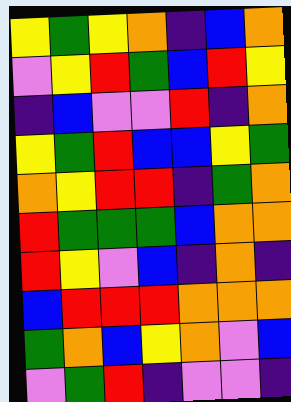[["yellow", "green", "yellow", "orange", "indigo", "blue", "orange"], ["violet", "yellow", "red", "green", "blue", "red", "yellow"], ["indigo", "blue", "violet", "violet", "red", "indigo", "orange"], ["yellow", "green", "red", "blue", "blue", "yellow", "green"], ["orange", "yellow", "red", "red", "indigo", "green", "orange"], ["red", "green", "green", "green", "blue", "orange", "orange"], ["red", "yellow", "violet", "blue", "indigo", "orange", "indigo"], ["blue", "red", "red", "red", "orange", "orange", "orange"], ["green", "orange", "blue", "yellow", "orange", "violet", "blue"], ["violet", "green", "red", "indigo", "violet", "violet", "indigo"]]